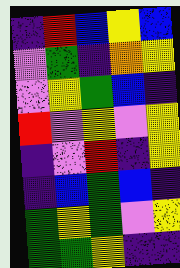[["indigo", "red", "blue", "yellow", "blue"], ["violet", "green", "indigo", "orange", "yellow"], ["violet", "yellow", "green", "blue", "indigo"], ["red", "violet", "yellow", "violet", "yellow"], ["indigo", "violet", "red", "indigo", "yellow"], ["indigo", "blue", "green", "blue", "indigo"], ["green", "yellow", "green", "violet", "yellow"], ["green", "green", "yellow", "indigo", "indigo"]]